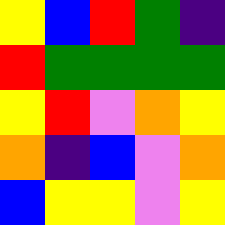[["yellow", "blue", "red", "green", "indigo"], ["red", "green", "green", "green", "green"], ["yellow", "red", "violet", "orange", "yellow"], ["orange", "indigo", "blue", "violet", "orange"], ["blue", "yellow", "yellow", "violet", "yellow"]]